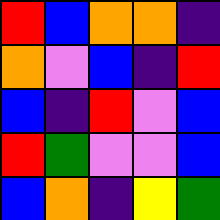[["red", "blue", "orange", "orange", "indigo"], ["orange", "violet", "blue", "indigo", "red"], ["blue", "indigo", "red", "violet", "blue"], ["red", "green", "violet", "violet", "blue"], ["blue", "orange", "indigo", "yellow", "green"]]